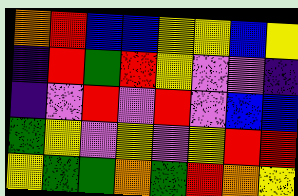[["orange", "red", "blue", "blue", "yellow", "yellow", "blue", "yellow"], ["indigo", "red", "green", "red", "yellow", "violet", "violet", "indigo"], ["indigo", "violet", "red", "violet", "red", "violet", "blue", "blue"], ["green", "yellow", "violet", "yellow", "violet", "yellow", "red", "red"], ["yellow", "green", "green", "orange", "green", "red", "orange", "yellow"]]